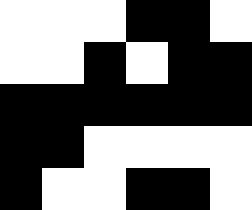[["white", "white", "white", "black", "black", "white"], ["white", "white", "black", "white", "black", "black"], ["black", "black", "black", "black", "black", "black"], ["black", "black", "white", "white", "white", "white"], ["black", "white", "white", "black", "black", "white"]]